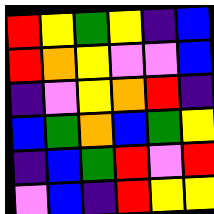[["red", "yellow", "green", "yellow", "indigo", "blue"], ["red", "orange", "yellow", "violet", "violet", "blue"], ["indigo", "violet", "yellow", "orange", "red", "indigo"], ["blue", "green", "orange", "blue", "green", "yellow"], ["indigo", "blue", "green", "red", "violet", "red"], ["violet", "blue", "indigo", "red", "yellow", "yellow"]]